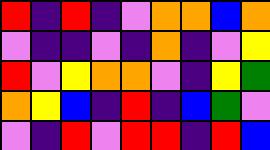[["red", "indigo", "red", "indigo", "violet", "orange", "orange", "blue", "orange"], ["violet", "indigo", "indigo", "violet", "indigo", "orange", "indigo", "violet", "yellow"], ["red", "violet", "yellow", "orange", "orange", "violet", "indigo", "yellow", "green"], ["orange", "yellow", "blue", "indigo", "red", "indigo", "blue", "green", "violet"], ["violet", "indigo", "red", "violet", "red", "red", "indigo", "red", "blue"]]